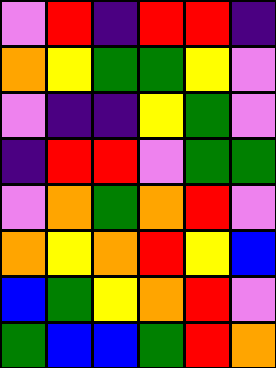[["violet", "red", "indigo", "red", "red", "indigo"], ["orange", "yellow", "green", "green", "yellow", "violet"], ["violet", "indigo", "indigo", "yellow", "green", "violet"], ["indigo", "red", "red", "violet", "green", "green"], ["violet", "orange", "green", "orange", "red", "violet"], ["orange", "yellow", "orange", "red", "yellow", "blue"], ["blue", "green", "yellow", "orange", "red", "violet"], ["green", "blue", "blue", "green", "red", "orange"]]